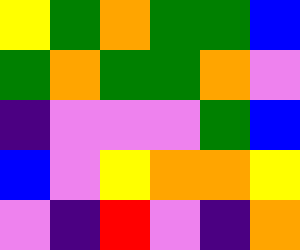[["yellow", "green", "orange", "green", "green", "blue"], ["green", "orange", "green", "green", "orange", "violet"], ["indigo", "violet", "violet", "violet", "green", "blue"], ["blue", "violet", "yellow", "orange", "orange", "yellow"], ["violet", "indigo", "red", "violet", "indigo", "orange"]]